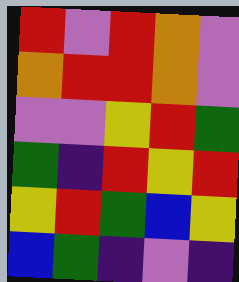[["red", "violet", "red", "orange", "violet"], ["orange", "red", "red", "orange", "violet"], ["violet", "violet", "yellow", "red", "green"], ["green", "indigo", "red", "yellow", "red"], ["yellow", "red", "green", "blue", "yellow"], ["blue", "green", "indigo", "violet", "indigo"]]